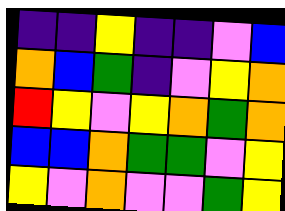[["indigo", "indigo", "yellow", "indigo", "indigo", "violet", "blue"], ["orange", "blue", "green", "indigo", "violet", "yellow", "orange"], ["red", "yellow", "violet", "yellow", "orange", "green", "orange"], ["blue", "blue", "orange", "green", "green", "violet", "yellow"], ["yellow", "violet", "orange", "violet", "violet", "green", "yellow"]]